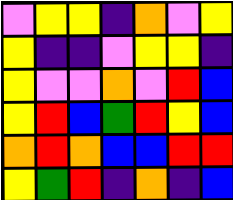[["violet", "yellow", "yellow", "indigo", "orange", "violet", "yellow"], ["yellow", "indigo", "indigo", "violet", "yellow", "yellow", "indigo"], ["yellow", "violet", "violet", "orange", "violet", "red", "blue"], ["yellow", "red", "blue", "green", "red", "yellow", "blue"], ["orange", "red", "orange", "blue", "blue", "red", "red"], ["yellow", "green", "red", "indigo", "orange", "indigo", "blue"]]